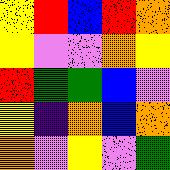[["yellow", "red", "blue", "red", "orange"], ["yellow", "violet", "violet", "orange", "yellow"], ["red", "green", "green", "blue", "violet"], ["yellow", "indigo", "orange", "blue", "orange"], ["orange", "violet", "yellow", "violet", "green"]]